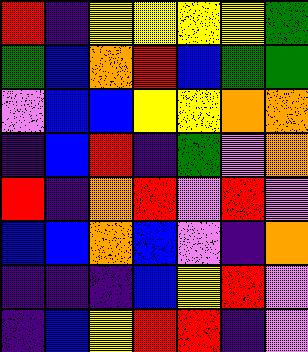[["red", "indigo", "yellow", "yellow", "yellow", "yellow", "green"], ["green", "blue", "orange", "red", "blue", "green", "green"], ["violet", "blue", "blue", "yellow", "yellow", "orange", "orange"], ["indigo", "blue", "red", "indigo", "green", "violet", "orange"], ["red", "indigo", "orange", "red", "violet", "red", "violet"], ["blue", "blue", "orange", "blue", "violet", "indigo", "orange"], ["indigo", "indigo", "indigo", "blue", "yellow", "red", "violet"], ["indigo", "blue", "yellow", "red", "red", "indigo", "violet"]]